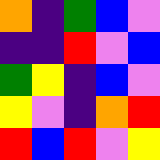[["orange", "indigo", "green", "blue", "violet"], ["indigo", "indigo", "red", "violet", "blue"], ["green", "yellow", "indigo", "blue", "violet"], ["yellow", "violet", "indigo", "orange", "red"], ["red", "blue", "red", "violet", "yellow"]]